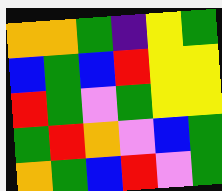[["orange", "orange", "green", "indigo", "yellow", "green"], ["blue", "green", "blue", "red", "yellow", "yellow"], ["red", "green", "violet", "green", "yellow", "yellow"], ["green", "red", "orange", "violet", "blue", "green"], ["orange", "green", "blue", "red", "violet", "green"]]